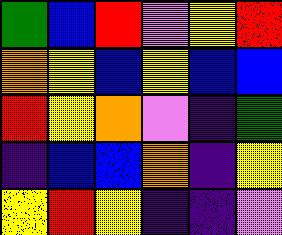[["green", "blue", "red", "violet", "yellow", "red"], ["orange", "yellow", "blue", "yellow", "blue", "blue"], ["red", "yellow", "orange", "violet", "indigo", "green"], ["indigo", "blue", "blue", "orange", "indigo", "yellow"], ["yellow", "red", "yellow", "indigo", "indigo", "violet"]]